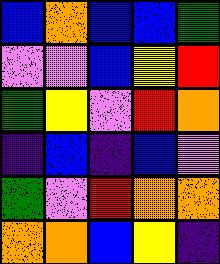[["blue", "orange", "blue", "blue", "green"], ["violet", "violet", "blue", "yellow", "red"], ["green", "yellow", "violet", "red", "orange"], ["indigo", "blue", "indigo", "blue", "violet"], ["green", "violet", "red", "orange", "orange"], ["orange", "orange", "blue", "yellow", "indigo"]]